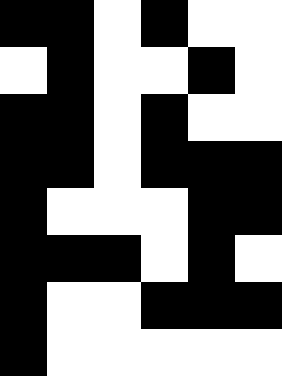[["black", "black", "white", "black", "white", "white"], ["white", "black", "white", "white", "black", "white"], ["black", "black", "white", "black", "white", "white"], ["black", "black", "white", "black", "black", "black"], ["black", "white", "white", "white", "black", "black"], ["black", "black", "black", "white", "black", "white"], ["black", "white", "white", "black", "black", "black"], ["black", "white", "white", "white", "white", "white"]]